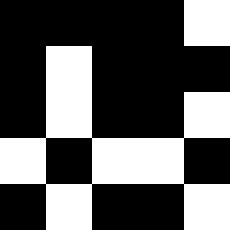[["black", "black", "black", "black", "white"], ["black", "white", "black", "black", "black"], ["black", "white", "black", "black", "white"], ["white", "black", "white", "white", "black"], ["black", "white", "black", "black", "white"]]